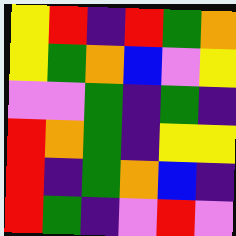[["yellow", "red", "indigo", "red", "green", "orange"], ["yellow", "green", "orange", "blue", "violet", "yellow"], ["violet", "violet", "green", "indigo", "green", "indigo"], ["red", "orange", "green", "indigo", "yellow", "yellow"], ["red", "indigo", "green", "orange", "blue", "indigo"], ["red", "green", "indigo", "violet", "red", "violet"]]